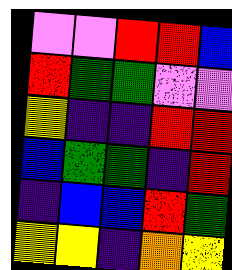[["violet", "violet", "red", "red", "blue"], ["red", "green", "green", "violet", "violet"], ["yellow", "indigo", "indigo", "red", "red"], ["blue", "green", "green", "indigo", "red"], ["indigo", "blue", "blue", "red", "green"], ["yellow", "yellow", "indigo", "orange", "yellow"]]